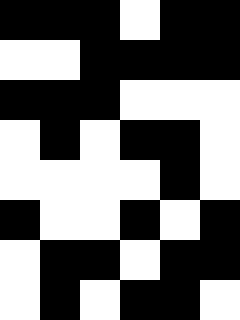[["black", "black", "black", "white", "black", "black"], ["white", "white", "black", "black", "black", "black"], ["black", "black", "black", "white", "white", "white"], ["white", "black", "white", "black", "black", "white"], ["white", "white", "white", "white", "black", "white"], ["black", "white", "white", "black", "white", "black"], ["white", "black", "black", "white", "black", "black"], ["white", "black", "white", "black", "black", "white"]]